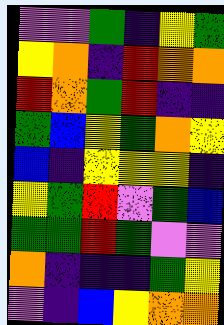[["violet", "violet", "green", "indigo", "yellow", "green"], ["yellow", "orange", "indigo", "red", "orange", "orange"], ["red", "orange", "green", "red", "indigo", "indigo"], ["green", "blue", "yellow", "green", "orange", "yellow"], ["blue", "indigo", "yellow", "yellow", "yellow", "indigo"], ["yellow", "green", "red", "violet", "green", "blue"], ["green", "green", "red", "green", "violet", "violet"], ["orange", "indigo", "indigo", "indigo", "green", "yellow"], ["violet", "indigo", "blue", "yellow", "orange", "orange"]]